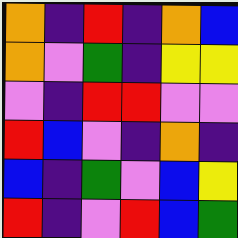[["orange", "indigo", "red", "indigo", "orange", "blue"], ["orange", "violet", "green", "indigo", "yellow", "yellow"], ["violet", "indigo", "red", "red", "violet", "violet"], ["red", "blue", "violet", "indigo", "orange", "indigo"], ["blue", "indigo", "green", "violet", "blue", "yellow"], ["red", "indigo", "violet", "red", "blue", "green"]]